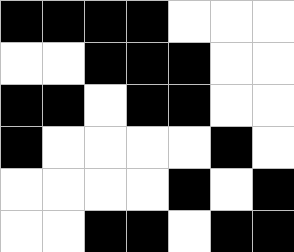[["black", "black", "black", "black", "white", "white", "white"], ["white", "white", "black", "black", "black", "white", "white"], ["black", "black", "white", "black", "black", "white", "white"], ["black", "white", "white", "white", "white", "black", "white"], ["white", "white", "white", "white", "black", "white", "black"], ["white", "white", "black", "black", "white", "black", "black"]]